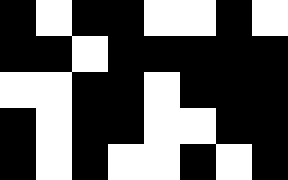[["black", "white", "black", "black", "white", "white", "black", "white"], ["black", "black", "white", "black", "black", "black", "black", "black"], ["white", "white", "black", "black", "white", "black", "black", "black"], ["black", "white", "black", "black", "white", "white", "black", "black"], ["black", "white", "black", "white", "white", "black", "white", "black"]]